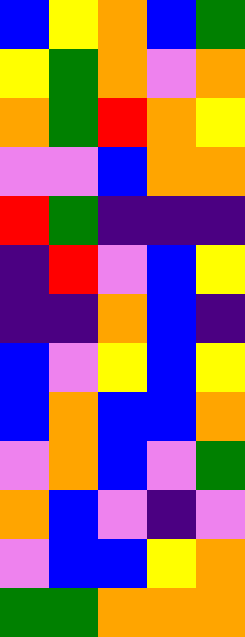[["blue", "yellow", "orange", "blue", "green"], ["yellow", "green", "orange", "violet", "orange"], ["orange", "green", "red", "orange", "yellow"], ["violet", "violet", "blue", "orange", "orange"], ["red", "green", "indigo", "indigo", "indigo"], ["indigo", "red", "violet", "blue", "yellow"], ["indigo", "indigo", "orange", "blue", "indigo"], ["blue", "violet", "yellow", "blue", "yellow"], ["blue", "orange", "blue", "blue", "orange"], ["violet", "orange", "blue", "violet", "green"], ["orange", "blue", "violet", "indigo", "violet"], ["violet", "blue", "blue", "yellow", "orange"], ["green", "green", "orange", "orange", "orange"]]